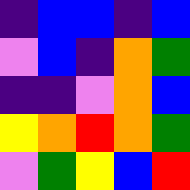[["indigo", "blue", "blue", "indigo", "blue"], ["violet", "blue", "indigo", "orange", "green"], ["indigo", "indigo", "violet", "orange", "blue"], ["yellow", "orange", "red", "orange", "green"], ["violet", "green", "yellow", "blue", "red"]]